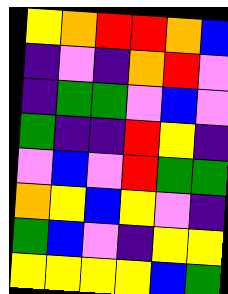[["yellow", "orange", "red", "red", "orange", "blue"], ["indigo", "violet", "indigo", "orange", "red", "violet"], ["indigo", "green", "green", "violet", "blue", "violet"], ["green", "indigo", "indigo", "red", "yellow", "indigo"], ["violet", "blue", "violet", "red", "green", "green"], ["orange", "yellow", "blue", "yellow", "violet", "indigo"], ["green", "blue", "violet", "indigo", "yellow", "yellow"], ["yellow", "yellow", "yellow", "yellow", "blue", "green"]]